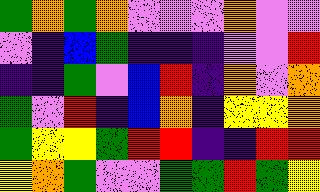[["green", "orange", "green", "orange", "violet", "violet", "violet", "orange", "violet", "violet"], ["violet", "indigo", "blue", "green", "indigo", "indigo", "indigo", "violet", "violet", "red"], ["indigo", "indigo", "green", "violet", "blue", "red", "indigo", "orange", "violet", "orange"], ["green", "violet", "red", "indigo", "blue", "orange", "indigo", "yellow", "yellow", "orange"], ["green", "yellow", "yellow", "green", "red", "red", "indigo", "indigo", "red", "red"], ["yellow", "orange", "green", "violet", "violet", "green", "green", "red", "green", "yellow"]]